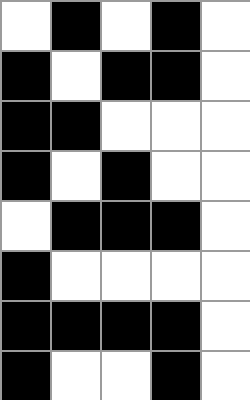[["white", "black", "white", "black", "white"], ["black", "white", "black", "black", "white"], ["black", "black", "white", "white", "white"], ["black", "white", "black", "white", "white"], ["white", "black", "black", "black", "white"], ["black", "white", "white", "white", "white"], ["black", "black", "black", "black", "white"], ["black", "white", "white", "black", "white"]]